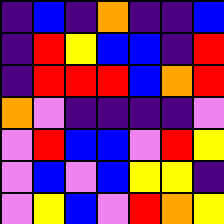[["indigo", "blue", "indigo", "orange", "indigo", "indigo", "blue"], ["indigo", "red", "yellow", "blue", "blue", "indigo", "red"], ["indigo", "red", "red", "red", "blue", "orange", "red"], ["orange", "violet", "indigo", "indigo", "indigo", "indigo", "violet"], ["violet", "red", "blue", "blue", "violet", "red", "yellow"], ["violet", "blue", "violet", "blue", "yellow", "yellow", "indigo"], ["violet", "yellow", "blue", "violet", "red", "orange", "yellow"]]